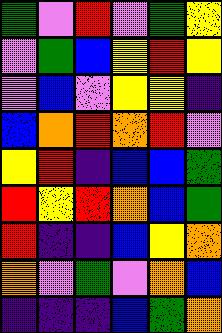[["green", "violet", "red", "violet", "green", "yellow"], ["violet", "green", "blue", "yellow", "red", "yellow"], ["violet", "blue", "violet", "yellow", "yellow", "indigo"], ["blue", "orange", "red", "orange", "red", "violet"], ["yellow", "red", "indigo", "blue", "blue", "green"], ["red", "yellow", "red", "orange", "blue", "green"], ["red", "indigo", "indigo", "blue", "yellow", "orange"], ["orange", "violet", "green", "violet", "orange", "blue"], ["indigo", "indigo", "indigo", "blue", "green", "orange"]]